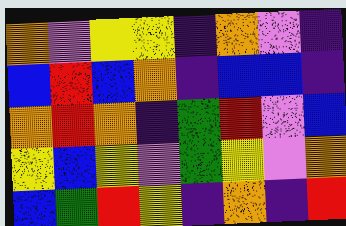[["orange", "violet", "yellow", "yellow", "indigo", "orange", "violet", "indigo"], ["blue", "red", "blue", "orange", "indigo", "blue", "blue", "indigo"], ["orange", "red", "orange", "indigo", "green", "red", "violet", "blue"], ["yellow", "blue", "yellow", "violet", "green", "yellow", "violet", "orange"], ["blue", "green", "red", "yellow", "indigo", "orange", "indigo", "red"]]